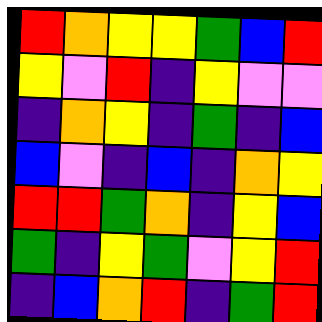[["red", "orange", "yellow", "yellow", "green", "blue", "red"], ["yellow", "violet", "red", "indigo", "yellow", "violet", "violet"], ["indigo", "orange", "yellow", "indigo", "green", "indigo", "blue"], ["blue", "violet", "indigo", "blue", "indigo", "orange", "yellow"], ["red", "red", "green", "orange", "indigo", "yellow", "blue"], ["green", "indigo", "yellow", "green", "violet", "yellow", "red"], ["indigo", "blue", "orange", "red", "indigo", "green", "red"]]